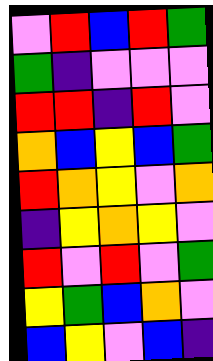[["violet", "red", "blue", "red", "green"], ["green", "indigo", "violet", "violet", "violet"], ["red", "red", "indigo", "red", "violet"], ["orange", "blue", "yellow", "blue", "green"], ["red", "orange", "yellow", "violet", "orange"], ["indigo", "yellow", "orange", "yellow", "violet"], ["red", "violet", "red", "violet", "green"], ["yellow", "green", "blue", "orange", "violet"], ["blue", "yellow", "violet", "blue", "indigo"]]